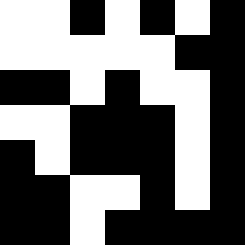[["white", "white", "black", "white", "black", "white", "black"], ["white", "white", "white", "white", "white", "black", "black"], ["black", "black", "white", "black", "white", "white", "black"], ["white", "white", "black", "black", "black", "white", "black"], ["black", "white", "black", "black", "black", "white", "black"], ["black", "black", "white", "white", "black", "white", "black"], ["black", "black", "white", "black", "black", "black", "black"]]